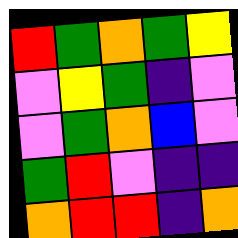[["red", "green", "orange", "green", "yellow"], ["violet", "yellow", "green", "indigo", "violet"], ["violet", "green", "orange", "blue", "violet"], ["green", "red", "violet", "indigo", "indigo"], ["orange", "red", "red", "indigo", "orange"]]